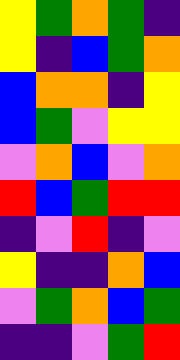[["yellow", "green", "orange", "green", "indigo"], ["yellow", "indigo", "blue", "green", "orange"], ["blue", "orange", "orange", "indigo", "yellow"], ["blue", "green", "violet", "yellow", "yellow"], ["violet", "orange", "blue", "violet", "orange"], ["red", "blue", "green", "red", "red"], ["indigo", "violet", "red", "indigo", "violet"], ["yellow", "indigo", "indigo", "orange", "blue"], ["violet", "green", "orange", "blue", "green"], ["indigo", "indigo", "violet", "green", "red"]]